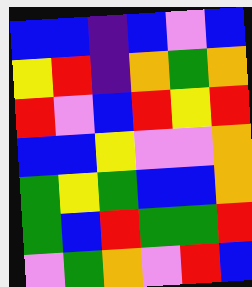[["blue", "blue", "indigo", "blue", "violet", "blue"], ["yellow", "red", "indigo", "orange", "green", "orange"], ["red", "violet", "blue", "red", "yellow", "red"], ["blue", "blue", "yellow", "violet", "violet", "orange"], ["green", "yellow", "green", "blue", "blue", "orange"], ["green", "blue", "red", "green", "green", "red"], ["violet", "green", "orange", "violet", "red", "blue"]]